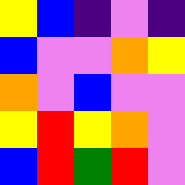[["yellow", "blue", "indigo", "violet", "indigo"], ["blue", "violet", "violet", "orange", "yellow"], ["orange", "violet", "blue", "violet", "violet"], ["yellow", "red", "yellow", "orange", "violet"], ["blue", "red", "green", "red", "violet"]]